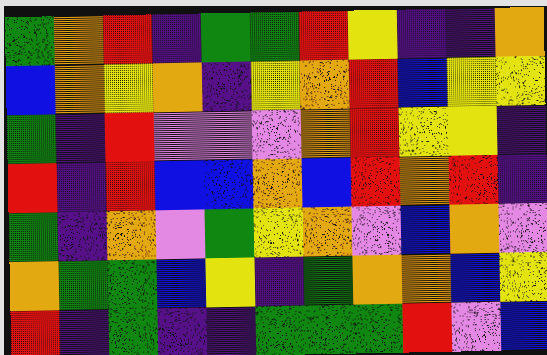[["green", "orange", "red", "indigo", "green", "green", "red", "yellow", "indigo", "indigo", "orange"], ["blue", "orange", "yellow", "orange", "indigo", "yellow", "orange", "red", "blue", "yellow", "yellow"], ["green", "indigo", "red", "violet", "violet", "violet", "orange", "red", "yellow", "yellow", "indigo"], ["red", "indigo", "red", "blue", "blue", "orange", "blue", "red", "orange", "red", "indigo"], ["green", "indigo", "orange", "violet", "green", "yellow", "orange", "violet", "blue", "orange", "violet"], ["orange", "green", "green", "blue", "yellow", "indigo", "green", "orange", "orange", "blue", "yellow"], ["red", "indigo", "green", "indigo", "indigo", "green", "green", "green", "red", "violet", "blue"]]